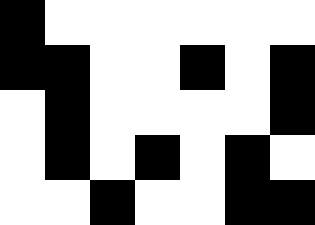[["black", "white", "white", "white", "white", "white", "white"], ["black", "black", "white", "white", "black", "white", "black"], ["white", "black", "white", "white", "white", "white", "black"], ["white", "black", "white", "black", "white", "black", "white"], ["white", "white", "black", "white", "white", "black", "black"]]